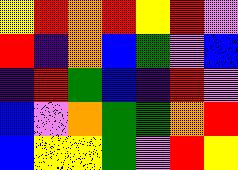[["yellow", "red", "orange", "red", "yellow", "red", "violet"], ["red", "indigo", "orange", "blue", "green", "violet", "blue"], ["indigo", "red", "green", "blue", "indigo", "red", "violet"], ["blue", "violet", "orange", "green", "green", "orange", "red"], ["blue", "yellow", "yellow", "green", "violet", "red", "yellow"]]